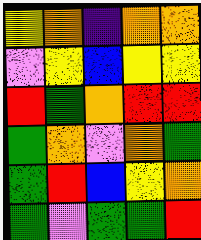[["yellow", "orange", "indigo", "orange", "orange"], ["violet", "yellow", "blue", "yellow", "yellow"], ["red", "green", "orange", "red", "red"], ["green", "orange", "violet", "orange", "green"], ["green", "red", "blue", "yellow", "orange"], ["green", "violet", "green", "green", "red"]]